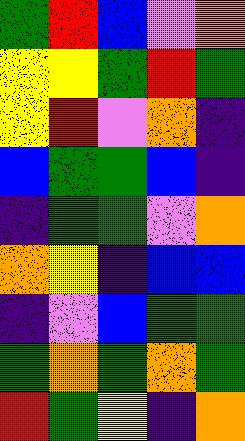[["green", "red", "blue", "violet", "orange"], ["yellow", "yellow", "green", "red", "green"], ["yellow", "red", "violet", "orange", "indigo"], ["blue", "green", "green", "blue", "indigo"], ["indigo", "green", "green", "violet", "orange"], ["orange", "yellow", "indigo", "blue", "blue"], ["indigo", "violet", "blue", "green", "green"], ["green", "orange", "green", "orange", "green"], ["red", "green", "yellow", "indigo", "orange"]]